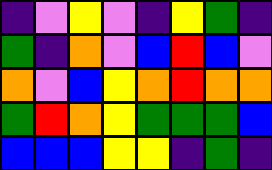[["indigo", "violet", "yellow", "violet", "indigo", "yellow", "green", "indigo"], ["green", "indigo", "orange", "violet", "blue", "red", "blue", "violet"], ["orange", "violet", "blue", "yellow", "orange", "red", "orange", "orange"], ["green", "red", "orange", "yellow", "green", "green", "green", "blue"], ["blue", "blue", "blue", "yellow", "yellow", "indigo", "green", "indigo"]]